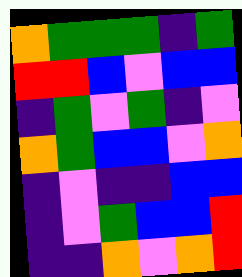[["orange", "green", "green", "green", "indigo", "green"], ["red", "red", "blue", "violet", "blue", "blue"], ["indigo", "green", "violet", "green", "indigo", "violet"], ["orange", "green", "blue", "blue", "violet", "orange"], ["indigo", "violet", "indigo", "indigo", "blue", "blue"], ["indigo", "violet", "green", "blue", "blue", "red"], ["indigo", "indigo", "orange", "violet", "orange", "red"]]